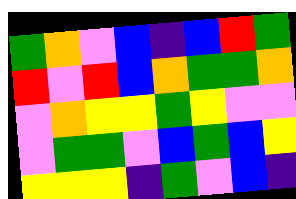[["green", "orange", "violet", "blue", "indigo", "blue", "red", "green"], ["red", "violet", "red", "blue", "orange", "green", "green", "orange"], ["violet", "orange", "yellow", "yellow", "green", "yellow", "violet", "violet"], ["violet", "green", "green", "violet", "blue", "green", "blue", "yellow"], ["yellow", "yellow", "yellow", "indigo", "green", "violet", "blue", "indigo"]]